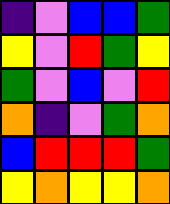[["indigo", "violet", "blue", "blue", "green"], ["yellow", "violet", "red", "green", "yellow"], ["green", "violet", "blue", "violet", "red"], ["orange", "indigo", "violet", "green", "orange"], ["blue", "red", "red", "red", "green"], ["yellow", "orange", "yellow", "yellow", "orange"]]